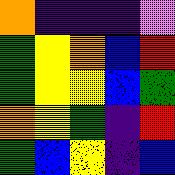[["orange", "indigo", "indigo", "indigo", "violet"], ["green", "yellow", "orange", "blue", "red"], ["green", "yellow", "yellow", "blue", "green"], ["orange", "yellow", "green", "indigo", "red"], ["green", "blue", "yellow", "indigo", "blue"]]